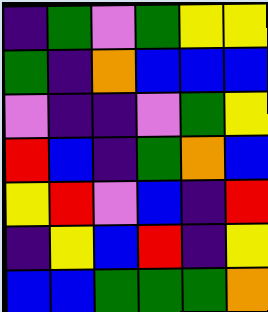[["indigo", "green", "violet", "green", "yellow", "yellow"], ["green", "indigo", "orange", "blue", "blue", "blue"], ["violet", "indigo", "indigo", "violet", "green", "yellow"], ["red", "blue", "indigo", "green", "orange", "blue"], ["yellow", "red", "violet", "blue", "indigo", "red"], ["indigo", "yellow", "blue", "red", "indigo", "yellow"], ["blue", "blue", "green", "green", "green", "orange"]]